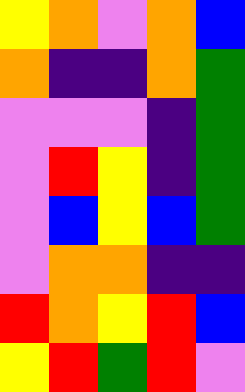[["yellow", "orange", "violet", "orange", "blue"], ["orange", "indigo", "indigo", "orange", "green"], ["violet", "violet", "violet", "indigo", "green"], ["violet", "red", "yellow", "indigo", "green"], ["violet", "blue", "yellow", "blue", "green"], ["violet", "orange", "orange", "indigo", "indigo"], ["red", "orange", "yellow", "red", "blue"], ["yellow", "red", "green", "red", "violet"]]